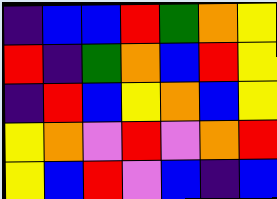[["indigo", "blue", "blue", "red", "green", "orange", "yellow"], ["red", "indigo", "green", "orange", "blue", "red", "yellow"], ["indigo", "red", "blue", "yellow", "orange", "blue", "yellow"], ["yellow", "orange", "violet", "red", "violet", "orange", "red"], ["yellow", "blue", "red", "violet", "blue", "indigo", "blue"]]